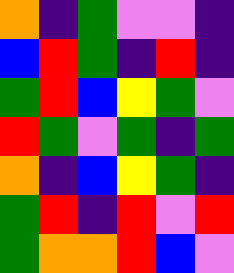[["orange", "indigo", "green", "violet", "violet", "indigo"], ["blue", "red", "green", "indigo", "red", "indigo"], ["green", "red", "blue", "yellow", "green", "violet"], ["red", "green", "violet", "green", "indigo", "green"], ["orange", "indigo", "blue", "yellow", "green", "indigo"], ["green", "red", "indigo", "red", "violet", "red"], ["green", "orange", "orange", "red", "blue", "violet"]]